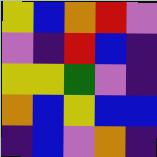[["yellow", "blue", "orange", "red", "violet"], ["violet", "indigo", "red", "blue", "indigo"], ["yellow", "yellow", "green", "violet", "indigo"], ["orange", "blue", "yellow", "blue", "blue"], ["indigo", "blue", "violet", "orange", "indigo"]]